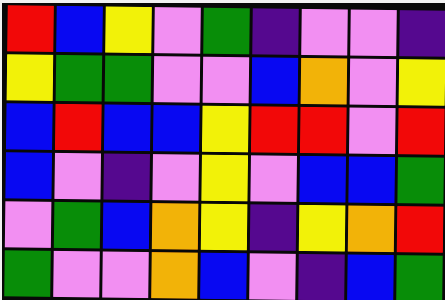[["red", "blue", "yellow", "violet", "green", "indigo", "violet", "violet", "indigo"], ["yellow", "green", "green", "violet", "violet", "blue", "orange", "violet", "yellow"], ["blue", "red", "blue", "blue", "yellow", "red", "red", "violet", "red"], ["blue", "violet", "indigo", "violet", "yellow", "violet", "blue", "blue", "green"], ["violet", "green", "blue", "orange", "yellow", "indigo", "yellow", "orange", "red"], ["green", "violet", "violet", "orange", "blue", "violet", "indigo", "blue", "green"]]